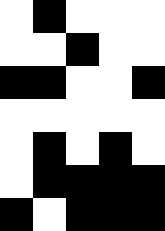[["white", "black", "white", "white", "white"], ["white", "white", "black", "white", "white"], ["black", "black", "white", "white", "black"], ["white", "white", "white", "white", "white"], ["white", "black", "white", "black", "white"], ["white", "black", "black", "black", "black"], ["black", "white", "black", "black", "black"]]